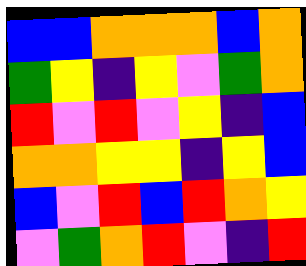[["blue", "blue", "orange", "orange", "orange", "blue", "orange"], ["green", "yellow", "indigo", "yellow", "violet", "green", "orange"], ["red", "violet", "red", "violet", "yellow", "indigo", "blue"], ["orange", "orange", "yellow", "yellow", "indigo", "yellow", "blue"], ["blue", "violet", "red", "blue", "red", "orange", "yellow"], ["violet", "green", "orange", "red", "violet", "indigo", "red"]]